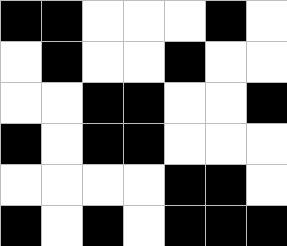[["black", "black", "white", "white", "white", "black", "white"], ["white", "black", "white", "white", "black", "white", "white"], ["white", "white", "black", "black", "white", "white", "black"], ["black", "white", "black", "black", "white", "white", "white"], ["white", "white", "white", "white", "black", "black", "white"], ["black", "white", "black", "white", "black", "black", "black"]]